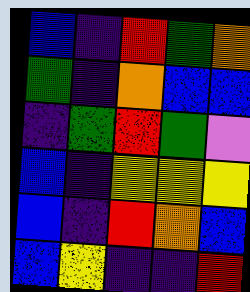[["blue", "indigo", "red", "green", "orange"], ["green", "indigo", "orange", "blue", "blue"], ["indigo", "green", "red", "green", "violet"], ["blue", "indigo", "yellow", "yellow", "yellow"], ["blue", "indigo", "red", "orange", "blue"], ["blue", "yellow", "indigo", "indigo", "red"]]